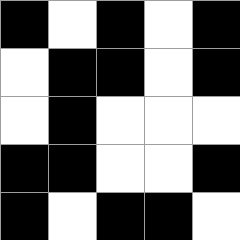[["black", "white", "black", "white", "black"], ["white", "black", "black", "white", "black"], ["white", "black", "white", "white", "white"], ["black", "black", "white", "white", "black"], ["black", "white", "black", "black", "white"]]